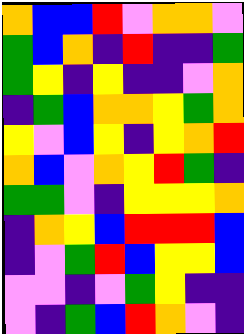[["orange", "blue", "blue", "red", "violet", "orange", "orange", "violet"], ["green", "blue", "orange", "indigo", "red", "indigo", "indigo", "green"], ["green", "yellow", "indigo", "yellow", "indigo", "indigo", "violet", "orange"], ["indigo", "green", "blue", "orange", "orange", "yellow", "green", "orange"], ["yellow", "violet", "blue", "yellow", "indigo", "yellow", "orange", "red"], ["orange", "blue", "violet", "orange", "yellow", "red", "green", "indigo"], ["green", "green", "violet", "indigo", "yellow", "yellow", "yellow", "orange"], ["indigo", "orange", "yellow", "blue", "red", "red", "red", "blue"], ["indigo", "violet", "green", "red", "blue", "yellow", "yellow", "blue"], ["violet", "violet", "indigo", "violet", "green", "yellow", "indigo", "indigo"], ["violet", "indigo", "green", "blue", "red", "orange", "violet", "indigo"]]